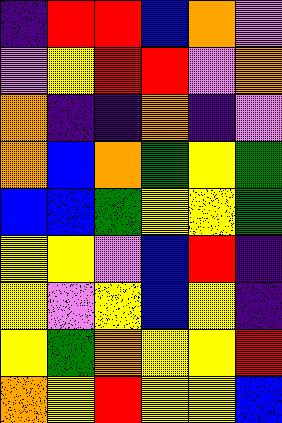[["indigo", "red", "red", "blue", "orange", "violet"], ["violet", "yellow", "red", "red", "violet", "orange"], ["orange", "indigo", "indigo", "orange", "indigo", "violet"], ["orange", "blue", "orange", "green", "yellow", "green"], ["blue", "blue", "green", "yellow", "yellow", "green"], ["yellow", "yellow", "violet", "blue", "red", "indigo"], ["yellow", "violet", "yellow", "blue", "yellow", "indigo"], ["yellow", "green", "orange", "yellow", "yellow", "red"], ["orange", "yellow", "red", "yellow", "yellow", "blue"]]